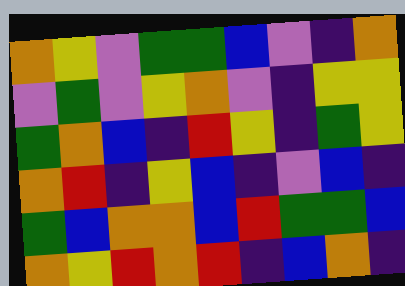[["orange", "yellow", "violet", "green", "green", "blue", "violet", "indigo", "orange"], ["violet", "green", "violet", "yellow", "orange", "violet", "indigo", "yellow", "yellow"], ["green", "orange", "blue", "indigo", "red", "yellow", "indigo", "green", "yellow"], ["orange", "red", "indigo", "yellow", "blue", "indigo", "violet", "blue", "indigo"], ["green", "blue", "orange", "orange", "blue", "red", "green", "green", "blue"], ["orange", "yellow", "red", "orange", "red", "indigo", "blue", "orange", "indigo"]]